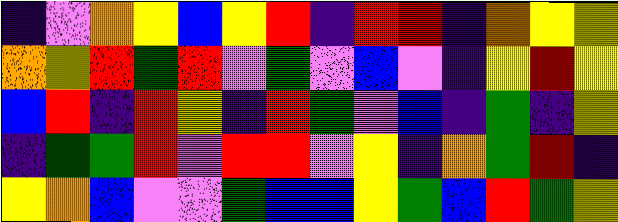[["indigo", "violet", "orange", "yellow", "blue", "yellow", "red", "indigo", "red", "red", "indigo", "orange", "yellow", "yellow"], ["orange", "yellow", "red", "green", "red", "violet", "green", "violet", "blue", "violet", "indigo", "yellow", "red", "yellow"], ["blue", "red", "indigo", "red", "yellow", "indigo", "red", "green", "violet", "blue", "indigo", "green", "indigo", "yellow"], ["indigo", "green", "green", "red", "violet", "red", "red", "violet", "yellow", "indigo", "orange", "green", "red", "indigo"], ["yellow", "orange", "blue", "violet", "violet", "green", "blue", "blue", "yellow", "green", "blue", "red", "green", "yellow"]]